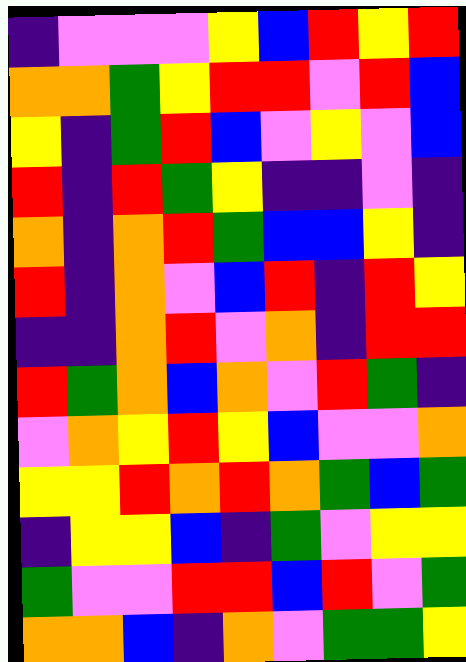[["indigo", "violet", "violet", "violet", "yellow", "blue", "red", "yellow", "red"], ["orange", "orange", "green", "yellow", "red", "red", "violet", "red", "blue"], ["yellow", "indigo", "green", "red", "blue", "violet", "yellow", "violet", "blue"], ["red", "indigo", "red", "green", "yellow", "indigo", "indigo", "violet", "indigo"], ["orange", "indigo", "orange", "red", "green", "blue", "blue", "yellow", "indigo"], ["red", "indigo", "orange", "violet", "blue", "red", "indigo", "red", "yellow"], ["indigo", "indigo", "orange", "red", "violet", "orange", "indigo", "red", "red"], ["red", "green", "orange", "blue", "orange", "violet", "red", "green", "indigo"], ["violet", "orange", "yellow", "red", "yellow", "blue", "violet", "violet", "orange"], ["yellow", "yellow", "red", "orange", "red", "orange", "green", "blue", "green"], ["indigo", "yellow", "yellow", "blue", "indigo", "green", "violet", "yellow", "yellow"], ["green", "violet", "violet", "red", "red", "blue", "red", "violet", "green"], ["orange", "orange", "blue", "indigo", "orange", "violet", "green", "green", "yellow"]]